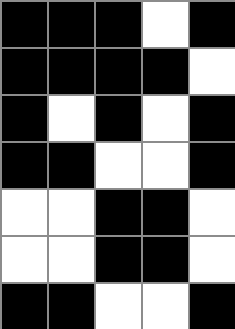[["black", "black", "black", "white", "black"], ["black", "black", "black", "black", "white"], ["black", "white", "black", "white", "black"], ["black", "black", "white", "white", "black"], ["white", "white", "black", "black", "white"], ["white", "white", "black", "black", "white"], ["black", "black", "white", "white", "black"]]